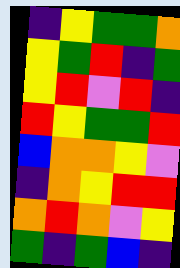[["indigo", "yellow", "green", "green", "orange"], ["yellow", "green", "red", "indigo", "green"], ["yellow", "red", "violet", "red", "indigo"], ["red", "yellow", "green", "green", "red"], ["blue", "orange", "orange", "yellow", "violet"], ["indigo", "orange", "yellow", "red", "red"], ["orange", "red", "orange", "violet", "yellow"], ["green", "indigo", "green", "blue", "indigo"]]